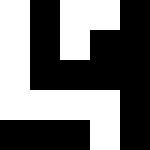[["white", "black", "white", "white", "black"], ["white", "black", "white", "black", "black"], ["white", "black", "black", "black", "black"], ["white", "white", "white", "white", "black"], ["black", "black", "black", "white", "black"]]